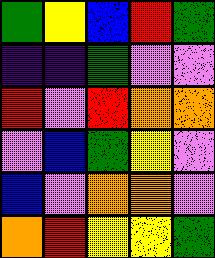[["green", "yellow", "blue", "red", "green"], ["indigo", "indigo", "green", "violet", "violet"], ["red", "violet", "red", "orange", "orange"], ["violet", "blue", "green", "yellow", "violet"], ["blue", "violet", "orange", "orange", "violet"], ["orange", "red", "yellow", "yellow", "green"]]